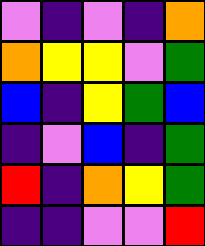[["violet", "indigo", "violet", "indigo", "orange"], ["orange", "yellow", "yellow", "violet", "green"], ["blue", "indigo", "yellow", "green", "blue"], ["indigo", "violet", "blue", "indigo", "green"], ["red", "indigo", "orange", "yellow", "green"], ["indigo", "indigo", "violet", "violet", "red"]]